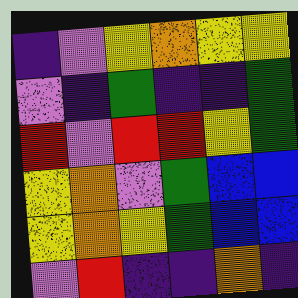[["indigo", "violet", "yellow", "orange", "yellow", "yellow"], ["violet", "indigo", "green", "indigo", "indigo", "green"], ["red", "violet", "red", "red", "yellow", "green"], ["yellow", "orange", "violet", "green", "blue", "blue"], ["yellow", "orange", "yellow", "green", "blue", "blue"], ["violet", "red", "indigo", "indigo", "orange", "indigo"]]